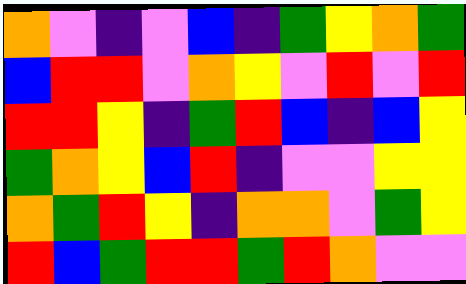[["orange", "violet", "indigo", "violet", "blue", "indigo", "green", "yellow", "orange", "green"], ["blue", "red", "red", "violet", "orange", "yellow", "violet", "red", "violet", "red"], ["red", "red", "yellow", "indigo", "green", "red", "blue", "indigo", "blue", "yellow"], ["green", "orange", "yellow", "blue", "red", "indigo", "violet", "violet", "yellow", "yellow"], ["orange", "green", "red", "yellow", "indigo", "orange", "orange", "violet", "green", "yellow"], ["red", "blue", "green", "red", "red", "green", "red", "orange", "violet", "violet"]]